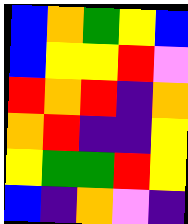[["blue", "orange", "green", "yellow", "blue"], ["blue", "yellow", "yellow", "red", "violet"], ["red", "orange", "red", "indigo", "orange"], ["orange", "red", "indigo", "indigo", "yellow"], ["yellow", "green", "green", "red", "yellow"], ["blue", "indigo", "orange", "violet", "indigo"]]